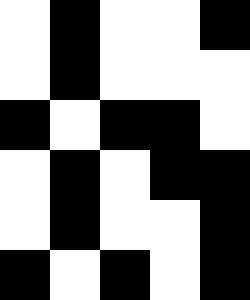[["white", "black", "white", "white", "black"], ["white", "black", "white", "white", "white"], ["black", "white", "black", "black", "white"], ["white", "black", "white", "black", "black"], ["white", "black", "white", "white", "black"], ["black", "white", "black", "white", "black"]]